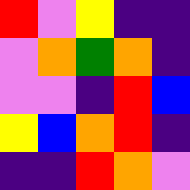[["red", "violet", "yellow", "indigo", "indigo"], ["violet", "orange", "green", "orange", "indigo"], ["violet", "violet", "indigo", "red", "blue"], ["yellow", "blue", "orange", "red", "indigo"], ["indigo", "indigo", "red", "orange", "violet"]]